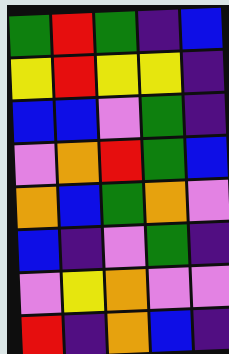[["green", "red", "green", "indigo", "blue"], ["yellow", "red", "yellow", "yellow", "indigo"], ["blue", "blue", "violet", "green", "indigo"], ["violet", "orange", "red", "green", "blue"], ["orange", "blue", "green", "orange", "violet"], ["blue", "indigo", "violet", "green", "indigo"], ["violet", "yellow", "orange", "violet", "violet"], ["red", "indigo", "orange", "blue", "indigo"]]